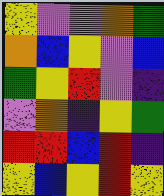[["yellow", "violet", "violet", "orange", "green"], ["orange", "blue", "yellow", "violet", "blue"], ["green", "yellow", "red", "violet", "indigo"], ["violet", "orange", "indigo", "yellow", "green"], ["red", "red", "blue", "red", "indigo"], ["yellow", "blue", "yellow", "red", "yellow"]]